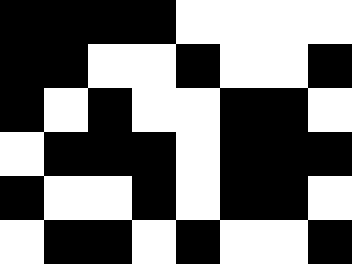[["black", "black", "black", "black", "white", "white", "white", "white"], ["black", "black", "white", "white", "black", "white", "white", "black"], ["black", "white", "black", "white", "white", "black", "black", "white"], ["white", "black", "black", "black", "white", "black", "black", "black"], ["black", "white", "white", "black", "white", "black", "black", "white"], ["white", "black", "black", "white", "black", "white", "white", "black"]]